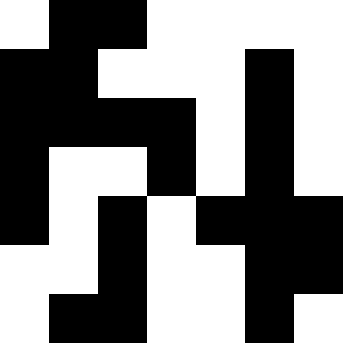[["white", "black", "black", "white", "white", "white", "white"], ["black", "black", "white", "white", "white", "black", "white"], ["black", "black", "black", "black", "white", "black", "white"], ["black", "white", "white", "black", "white", "black", "white"], ["black", "white", "black", "white", "black", "black", "black"], ["white", "white", "black", "white", "white", "black", "black"], ["white", "black", "black", "white", "white", "black", "white"]]